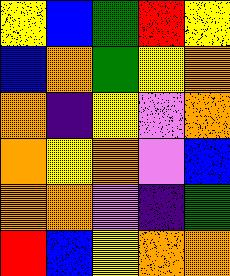[["yellow", "blue", "green", "red", "yellow"], ["blue", "orange", "green", "yellow", "orange"], ["orange", "indigo", "yellow", "violet", "orange"], ["orange", "yellow", "orange", "violet", "blue"], ["orange", "orange", "violet", "indigo", "green"], ["red", "blue", "yellow", "orange", "orange"]]